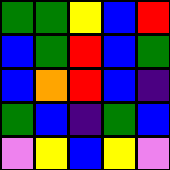[["green", "green", "yellow", "blue", "red"], ["blue", "green", "red", "blue", "green"], ["blue", "orange", "red", "blue", "indigo"], ["green", "blue", "indigo", "green", "blue"], ["violet", "yellow", "blue", "yellow", "violet"]]